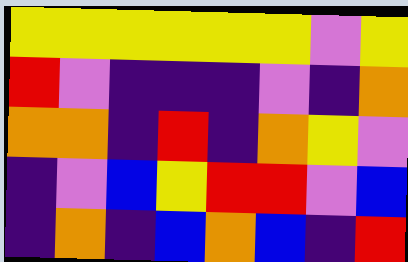[["yellow", "yellow", "yellow", "yellow", "yellow", "yellow", "violet", "yellow"], ["red", "violet", "indigo", "indigo", "indigo", "violet", "indigo", "orange"], ["orange", "orange", "indigo", "red", "indigo", "orange", "yellow", "violet"], ["indigo", "violet", "blue", "yellow", "red", "red", "violet", "blue"], ["indigo", "orange", "indigo", "blue", "orange", "blue", "indigo", "red"]]